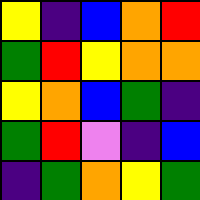[["yellow", "indigo", "blue", "orange", "red"], ["green", "red", "yellow", "orange", "orange"], ["yellow", "orange", "blue", "green", "indigo"], ["green", "red", "violet", "indigo", "blue"], ["indigo", "green", "orange", "yellow", "green"]]